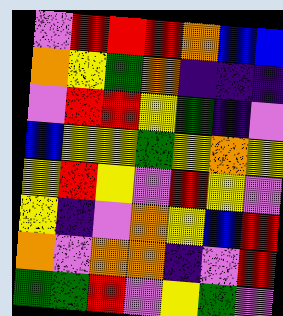[["violet", "red", "red", "red", "orange", "blue", "blue"], ["orange", "yellow", "green", "orange", "indigo", "indigo", "indigo"], ["violet", "red", "red", "yellow", "green", "indigo", "violet"], ["blue", "yellow", "yellow", "green", "yellow", "orange", "yellow"], ["yellow", "red", "yellow", "violet", "red", "yellow", "violet"], ["yellow", "indigo", "violet", "orange", "yellow", "blue", "red"], ["orange", "violet", "orange", "orange", "indigo", "violet", "red"], ["green", "green", "red", "violet", "yellow", "green", "violet"]]